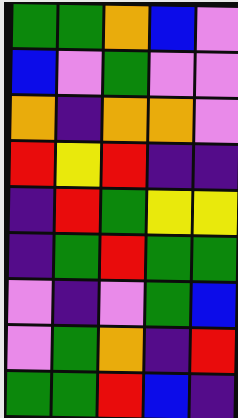[["green", "green", "orange", "blue", "violet"], ["blue", "violet", "green", "violet", "violet"], ["orange", "indigo", "orange", "orange", "violet"], ["red", "yellow", "red", "indigo", "indigo"], ["indigo", "red", "green", "yellow", "yellow"], ["indigo", "green", "red", "green", "green"], ["violet", "indigo", "violet", "green", "blue"], ["violet", "green", "orange", "indigo", "red"], ["green", "green", "red", "blue", "indigo"]]